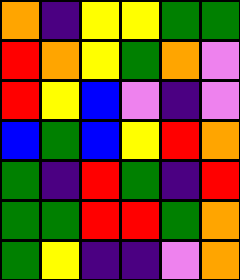[["orange", "indigo", "yellow", "yellow", "green", "green"], ["red", "orange", "yellow", "green", "orange", "violet"], ["red", "yellow", "blue", "violet", "indigo", "violet"], ["blue", "green", "blue", "yellow", "red", "orange"], ["green", "indigo", "red", "green", "indigo", "red"], ["green", "green", "red", "red", "green", "orange"], ["green", "yellow", "indigo", "indigo", "violet", "orange"]]